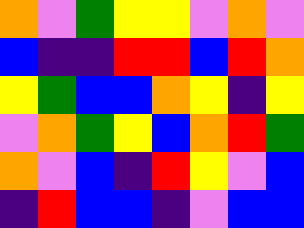[["orange", "violet", "green", "yellow", "yellow", "violet", "orange", "violet"], ["blue", "indigo", "indigo", "red", "red", "blue", "red", "orange"], ["yellow", "green", "blue", "blue", "orange", "yellow", "indigo", "yellow"], ["violet", "orange", "green", "yellow", "blue", "orange", "red", "green"], ["orange", "violet", "blue", "indigo", "red", "yellow", "violet", "blue"], ["indigo", "red", "blue", "blue", "indigo", "violet", "blue", "blue"]]